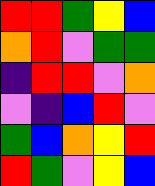[["red", "red", "green", "yellow", "blue"], ["orange", "red", "violet", "green", "green"], ["indigo", "red", "red", "violet", "orange"], ["violet", "indigo", "blue", "red", "violet"], ["green", "blue", "orange", "yellow", "red"], ["red", "green", "violet", "yellow", "blue"]]